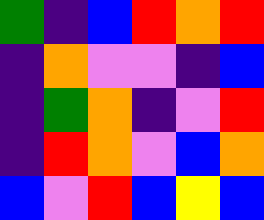[["green", "indigo", "blue", "red", "orange", "red"], ["indigo", "orange", "violet", "violet", "indigo", "blue"], ["indigo", "green", "orange", "indigo", "violet", "red"], ["indigo", "red", "orange", "violet", "blue", "orange"], ["blue", "violet", "red", "blue", "yellow", "blue"]]